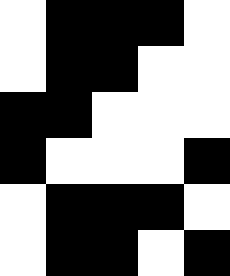[["white", "black", "black", "black", "white"], ["white", "black", "black", "white", "white"], ["black", "black", "white", "white", "white"], ["black", "white", "white", "white", "black"], ["white", "black", "black", "black", "white"], ["white", "black", "black", "white", "black"]]